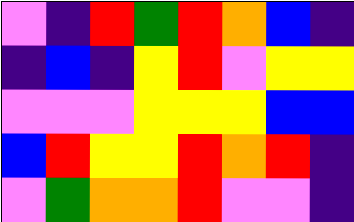[["violet", "indigo", "red", "green", "red", "orange", "blue", "indigo"], ["indigo", "blue", "indigo", "yellow", "red", "violet", "yellow", "yellow"], ["violet", "violet", "violet", "yellow", "yellow", "yellow", "blue", "blue"], ["blue", "red", "yellow", "yellow", "red", "orange", "red", "indigo"], ["violet", "green", "orange", "orange", "red", "violet", "violet", "indigo"]]